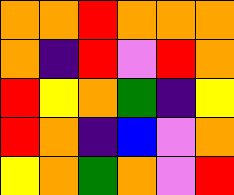[["orange", "orange", "red", "orange", "orange", "orange"], ["orange", "indigo", "red", "violet", "red", "orange"], ["red", "yellow", "orange", "green", "indigo", "yellow"], ["red", "orange", "indigo", "blue", "violet", "orange"], ["yellow", "orange", "green", "orange", "violet", "red"]]